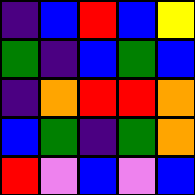[["indigo", "blue", "red", "blue", "yellow"], ["green", "indigo", "blue", "green", "blue"], ["indigo", "orange", "red", "red", "orange"], ["blue", "green", "indigo", "green", "orange"], ["red", "violet", "blue", "violet", "blue"]]